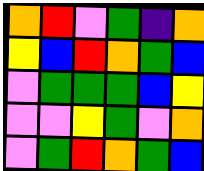[["orange", "red", "violet", "green", "indigo", "orange"], ["yellow", "blue", "red", "orange", "green", "blue"], ["violet", "green", "green", "green", "blue", "yellow"], ["violet", "violet", "yellow", "green", "violet", "orange"], ["violet", "green", "red", "orange", "green", "blue"]]